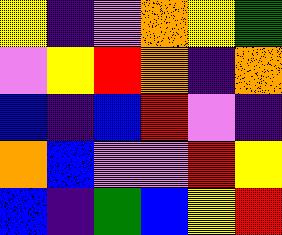[["yellow", "indigo", "violet", "orange", "yellow", "green"], ["violet", "yellow", "red", "orange", "indigo", "orange"], ["blue", "indigo", "blue", "red", "violet", "indigo"], ["orange", "blue", "violet", "violet", "red", "yellow"], ["blue", "indigo", "green", "blue", "yellow", "red"]]